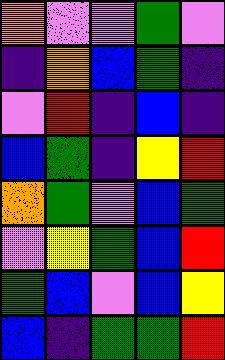[["orange", "violet", "violet", "green", "violet"], ["indigo", "orange", "blue", "green", "indigo"], ["violet", "red", "indigo", "blue", "indigo"], ["blue", "green", "indigo", "yellow", "red"], ["orange", "green", "violet", "blue", "green"], ["violet", "yellow", "green", "blue", "red"], ["green", "blue", "violet", "blue", "yellow"], ["blue", "indigo", "green", "green", "red"]]